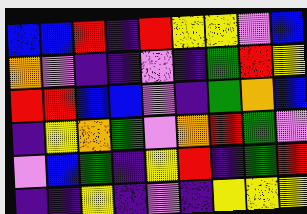[["blue", "blue", "red", "indigo", "red", "yellow", "yellow", "violet", "blue"], ["orange", "violet", "indigo", "indigo", "violet", "indigo", "green", "red", "yellow"], ["red", "red", "blue", "blue", "violet", "indigo", "green", "orange", "blue"], ["indigo", "yellow", "orange", "green", "violet", "orange", "red", "green", "violet"], ["violet", "blue", "green", "indigo", "yellow", "red", "indigo", "green", "red"], ["indigo", "indigo", "yellow", "indigo", "violet", "indigo", "yellow", "yellow", "yellow"]]